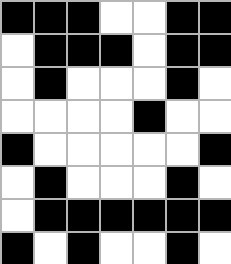[["black", "black", "black", "white", "white", "black", "black"], ["white", "black", "black", "black", "white", "black", "black"], ["white", "black", "white", "white", "white", "black", "white"], ["white", "white", "white", "white", "black", "white", "white"], ["black", "white", "white", "white", "white", "white", "black"], ["white", "black", "white", "white", "white", "black", "white"], ["white", "black", "black", "black", "black", "black", "black"], ["black", "white", "black", "white", "white", "black", "white"]]